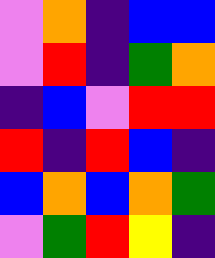[["violet", "orange", "indigo", "blue", "blue"], ["violet", "red", "indigo", "green", "orange"], ["indigo", "blue", "violet", "red", "red"], ["red", "indigo", "red", "blue", "indigo"], ["blue", "orange", "blue", "orange", "green"], ["violet", "green", "red", "yellow", "indigo"]]